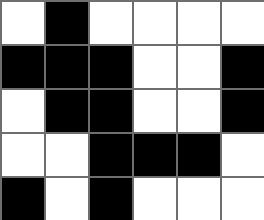[["white", "black", "white", "white", "white", "white"], ["black", "black", "black", "white", "white", "black"], ["white", "black", "black", "white", "white", "black"], ["white", "white", "black", "black", "black", "white"], ["black", "white", "black", "white", "white", "white"]]